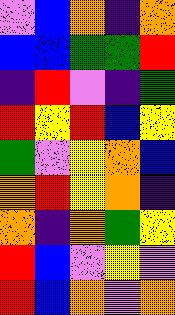[["violet", "blue", "orange", "indigo", "orange"], ["blue", "blue", "green", "green", "red"], ["indigo", "red", "violet", "indigo", "green"], ["red", "yellow", "red", "blue", "yellow"], ["green", "violet", "yellow", "orange", "blue"], ["orange", "red", "yellow", "orange", "indigo"], ["orange", "indigo", "orange", "green", "yellow"], ["red", "blue", "violet", "yellow", "violet"], ["red", "blue", "orange", "violet", "orange"]]